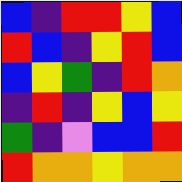[["blue", "indigo", "red", "red", "yellow", "blue"], ["red", "blue", "indigo", "yellow", "red", "blue"], ["blue", "yellow", "green", "indigo", "red", "orange"], ["indigo", "red", "indigo", "yellow", "blue", "yellow"], ["green", "indigo", "violet", "blue", "blue", "red"], ["red", "orange", "orange", "yellow", "orange", "orange"]]